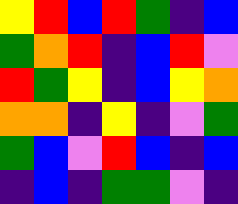[["yellow", "red", "blue", "red", "green", "indigo", "blue"], ["green", "orange", "red", "indigo", "blue", "red", "violet"], ["red", "green", "yellow", "indigo", "blue", "yellow", "orange"], ["orange", "orange", "indigo", "yellow", "indigo", "violet", "green"], ["green", "blue", "violet", "red", "blue", "indigo", "blue"], ["indigo", "blue", "indigo", "green", "green", "violet", "indigo"]]